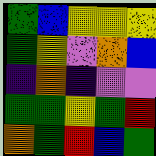[["green", "blue", "yellow", "yellow", "yellow"], ["green", "yellow", "violet", "orange", "blue"], ["indigo", "orange", "indigo", "violet", "violet"], ["green", "green", "yellow", "green", "red"], ["orange", "green", "red", "blue", "green"]]